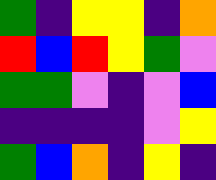[["green", "indigo", "yellow", "yellow", "indigo", "orange"], ["red", "blue", "red", "yellow", "green", "violet"], ["green", "green", "violet", "indigo", "violet", "blue"], ["indigo", "indigo", "indigo", "indigo", "violet", "yellow"], ["green", "blue", "orange", "indigo", "yellow", "indigo"]]